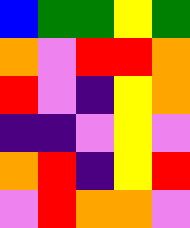[["blue", "green", "green", "yellow", "green"], ["orange", "violet", "red", "red", "orange"], ["red", "violet", "indigo", "yellow", "orange"], ["indigo", "indigo", "violet", "yellow", "violet"], ["orange", "red", "indigo", "yellow", "red"], ["violet", "red", "orange", "orange", "violet"]]